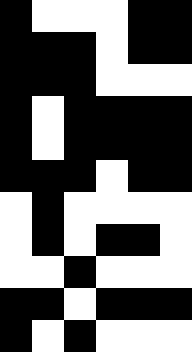[["black", "white", "white", "white", "black", "black"], ["black", "black", "black", "white", "black", "black"], ["black", "black", "black", "white", "white", "white"], ["black", "white", "black", "black", "black", "black"], ["black", "white", "black", "black", "black", "black"], ["black", "black", "black", "white", "black", "black"], ["white", "black", "white", "white", "white", "white"], ["white", "black", "white", "black", "black", "white"], ["white", "white", "black", "white", "white", "white"], ["black", "black", "white", "black", "black", "black"], ["black", "white", "black", "white", "white", "white"]]